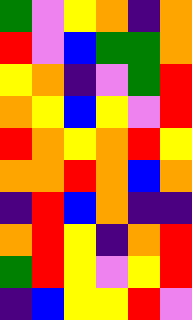[["green", "violet", "yellow", "orange", "indigo", "orange"], ["red", "violet", "blue", "green", "green", "orange"], ["yellow", "orange", "indigo", "violet", "green", "red"], ["orange", "yellow", "blue", "yellow", "violet", "red"], ["red", "orange", "yellow", "orange", "red", "yellow"], ["orange", "orange", "red", "orange", "blue", "orange"], ["indigo", "red", "blue", "orange", "indigo", "indigo"], ["orange", "red", "yellow", "indigo", "orange", "red"], ["green", "red", "yellow", "violet", "yellow", "red"], ["indigo", "blue", "yellow", "yellow", "red", "violet"]]